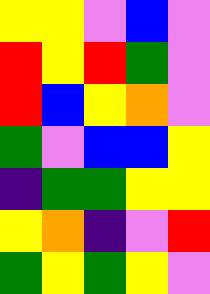[["yellow", "yellow", "violet", "blue", "violet"], ["red", "yellow", "red", "green", "violet"], ["red", "blue", "yellow", "orange", "violet"], ["green", "violet", "blue", "blue", "yellow"], ["indigo", "green", "green", "yellow", "yellow"], ["yellow", "orange", "indigo", "violet", "red"], ["green", "yellow", "green", "yellow", "violet"]]